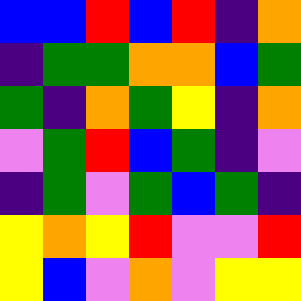[["blue", "blue", "red", "blue", "red", "indigo", "orange"], ["indigo", "green", "green", "orange", "orange", "blue", "green"], ["green", "indigo", "orange", "green", "yellow", "indigo", "orange"], ["violet", "green", "red", "blue", "green", "indigo", "violet"], ["indigo", "green", "violet", "green", "blue", "green", "indigo"], ["yellow", "orange", "yellow", "red", "violet", "violet", "red"], ["yellow", "blue", "violet", "orange", "violet", "yellow", "yellow"]]